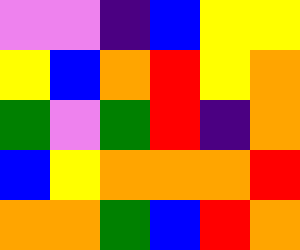[["violet", "violet", "indigo", "blue", "yellow", "yellow"], ["yellow", "blue", "orange", "red", "yellow", "orange"], ["green", "violet", "green", "red", "indigo", "orange"], ["blue", "yellow", "orange", "orange", "orange", "red"], ["orange", "orange", "green", "blue", "red", "orange"]]